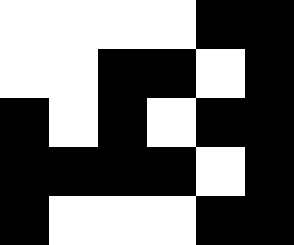[["white", "white", "white", "white", "black", "black"], ["white", "white", "black", "black", "white", "black"], ["black", "white", "black", "white", "black", "black"], ["black", "black", "black", "black", "white", "black"], ["black", "white", "white", "white", "black", "black"]]